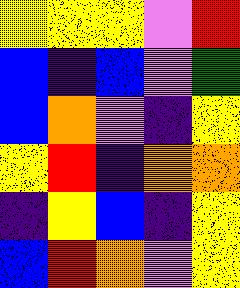[["yellow", "yellow", "yellow", "violet", "red"], ["blue", "indigo", "blue", "violet", "green"], ["blue", "orange", "violet", "indigo", "yellow"], ["yellow", "red", "indigo", "orange", "orange"], ["indigo", "yellow", "blue", "indigo", "yellow"], ["blue", "red", "orange", "violet", "yellow"]]